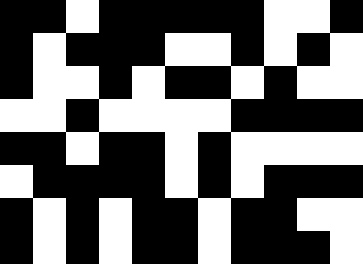[["black", "black", "white", "black", "black", "black", "black", "black", "white", "white", "black"], ["black", "white", "black", "black", "black", "white", "white", "black", "white", "black", "white"], ["black", "white", "white", "black", "white", "black", "black", "white", "black", "white", "white"], ["white", "white", "black", "white", "white", "white", "white", "black", "black", "black", "black"], ["black", "black", "white", "black", "black", "white", "black", "white", "white", "white", "white"], ["white", "black", "black", "black", "black", "white", "black", "white", "black", "black", "black"], ["black", "white", "black", "white", "black", "black", "white", "black", "black", "white", "white"], ["black", "white", "black", "white", "black", "black", "white", "black", "black", "black", "white"]]